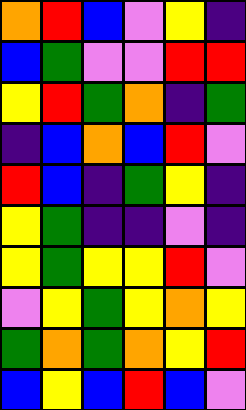[["orange", "red", "blue", "violet", "yellow", "indigo"], ["blue", "green", "violet", "violet", "red", "red"], ["yellow", "red", "green", "orange", "indigo", "green"], ["indigo", "blue", "orange", "blue", "red", "violet"], ["red", "blue", "indigo", "green", "yellow", "indigo"], ["yellow", "green", "indigo", "indigo", "violet", "indigo"], ["yellow", "green", "yellow", "yellow", "red", "violet"], ["violet", "yellow", "green", "yellow", "orange", "yellow"], ["green", "orange", "green", "orange", "yellow", "red"], ["blue", "yellow", "blue", "red", "blue", "violet"]]